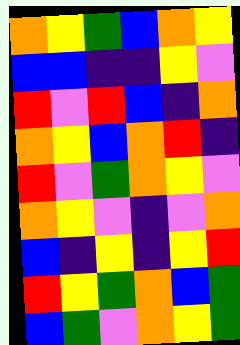[["orange", "yellow", "green", "blue", "orange", "yellow"], ["blue", "blue", "indigo", "indigo", "yellow", "violet"], ["red", "violet", "red", "blue", "indigo", "orange"], ["orange", "yellow", "blue", "orange", "red", "indigo"], ["red", "violet", "green", "orange", "yellow", "violet"], ["orange", "yellow", "violet", "indigo", "violet", "orange"], ["blue", "indigo", "yellow", "indigo", "yellow", "red"], ["red", "yellow", "green", "orange", "blue", "green"], ["blue", "green", "violet", "orange", "yellow", "green"]]